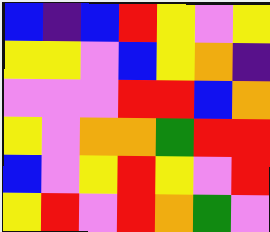[["blue", "indigo", "blue", "red", "yellow", "violet", "yellow"], ["yellow", "yellow", "violet", "blue", "yellow", "orange", "indigo"], ["violet", "violet", "violet", "red", "red", "blue", "orange"], ["yellow", "violet", "orange", "orange", "green", "red", "red"], ["blue", "violet", "yellow", "red", "yellow", "violet", "red"], ["yellow", "red", "violet", "red", "orange", "green", "violet"]]